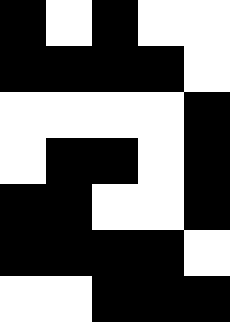[["black", "white", "black", "white", "white"], ["black", "black", "black", "black", "white"], ["white", "white", "white", "white", "black"], ["white", "black", "black", "white", "black"], ["black", "black", "white", "white", "black"], ["black", "black", "black", "black", "white"], ["white", "white", "black", "black", "black"]]